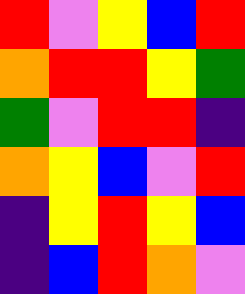[["red", "violet", "yellow", "blue", "red"], ["orange", "red", "red", "yellow", "green"], ["green", "violet", "red", "red", "indigo"], ["orange", "yellow", "blue", "violet", "red"], ["indigo", "yellow", "red", "yellow", "blue"], ["indigo", "blue", "red", "orange", "violet"]]